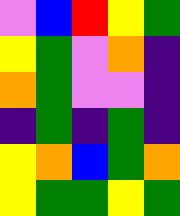[["violet", "blue", "red", "yellow", "green"], ["yellow", "green", "violet", "orange", "indigo"], ["orange", "green", "violet", "violet", "indigo"], ["indigo", "green", "indigo", "green", "indigo"], ["yellow", "orange", "blue", "green", "orange"], ["yellow", "green", "green", "yellow", "green"]]